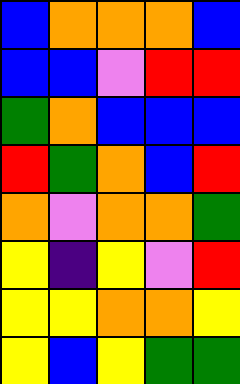[["blue", "orange", "orange", "orange", "blue"], ["blue", "blue", "violet", "red", "red"], ["green", "orange", "blue", "blue", "blue"], ["red", "green", "orange", "blue", "red"], ["orange", "violet", "orange", "orange", "green"], ["yellow", "indigo", "yellow", "violet", "red"], ["yellow", "yellow", "orange", "orange", "yellow"], ["yellow", "blue", "yellow", "green", "green"]]